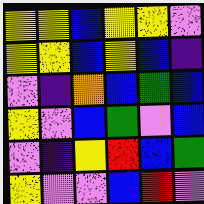[["yellow", "yellow", "blue", "yellow", "yellow", "violet"], ["yellow", "yellow", "blue", "yellow", "blue", "indigo"], ["violet", "indigo", "orange", "blue", "green", "blue"], ["yellow", "violet", "blue", "green", "violet", "blue"], ["violet", "indigo", "yellow", "red", "blue", "green"], ["yellow", "violet", "violet", "blue", "red", "violet"]]